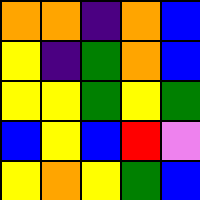[["orange", "orange", "indigo", "orange", "blue"], ["yellow", "indigo", "green", "orange", "blue"], ["yellow", "yellow", "green", "yellow", "green"], ["blue", "yellow", "blue", "red", "violet"], ["yellow", "orange", "yellow", "green", "blue"]]